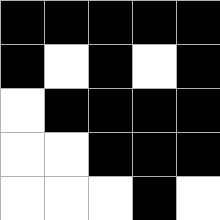[["black", "black", "black", "black", "black"], ["black", "white", "black", "white", "black"], ["white", "black", "black", "black", "black"], ["white", "white", "black", "black", "black"], ["white", "white", "white", "black", "white"]]